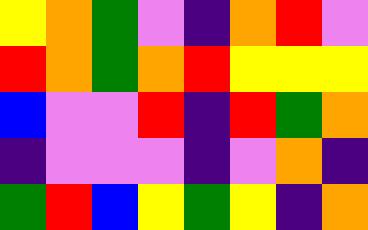[["yellow", "orange", "green", "violet", "indigo", "orange", "red", "violet"], ["red", "orange", "green", "orange", "red", "yellow", "yellow", "yellow"], ["blue", "violet", "violet", "red", "indigo", "red", "green", "orange"], ["indigo", "violet", "violet", "violet", "indigo", "violet", "orange", "indigo"], ["green", "red", "blue", "yellow", "green", "yellow", "indigo", "orange"]]